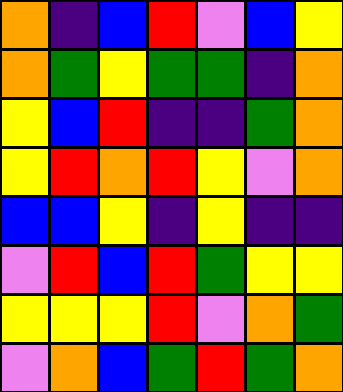[["orange", "indigo", "blue", "red", "violet", "blue", "yellow"], ["orange", "green", "yellow", "green", "green", "indigo", "orange"], ["yellow", "blue", "red", "indigo", "indigo", "green", "orange"], ["yellow", "red", "orange", "red", "yellow", "violet", "orange"], ["blue", "blue", "yellow", "indigo", "yellow", "indigo", "indigo"], ["violet", "red", "blue", "red", "green", "yellow", "yellow"], ["yellow", "yellow", "yellow", "red", "violet", "orange", "green"], ["violet", "orange", "blue", "green", "red", "green", "orange"]]